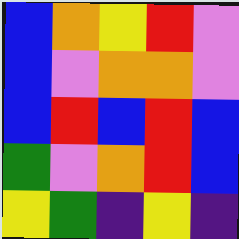[["blue", "orange", "yellow", "red", "violet"], ["blue", "violet", "orange", "orange", "violet"], ["blue", "red", "blue", "red", "blue"], ["green", "violet", "orange", "red", "blue"], ["yellow", "green", "indigo", "yellow", "indigo"]]